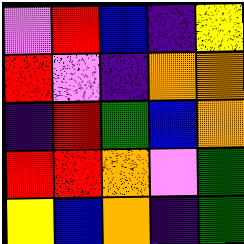[["violet", "red", "blue", "indigo", "yellow"], ["red", "violet", "indigo", "orange", "orange"], ["indigo", "red", "green", "blue", "orange"], ["red", "red", "orange", "violet", "green"], ["yellow", "blue", "orange", "indigo", "green"]]